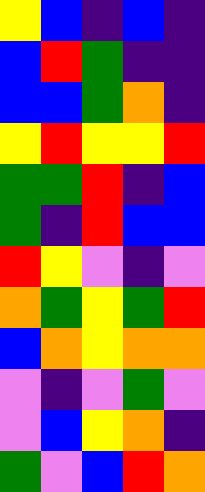[["yellow", "blue", "indigo", "blue", "indigo"], ["blue", "red", "green", "indigo", "indigo"], ["blue", "blue", "green", "orange", "indigo"], ["yellow", "red", "yellow", "yellow", "red"], ["green", "green", "red", "indigo", "blue"], ["green", "indigo", "red", "blue", "blue"], ["red", "yellow", "violet", "indigo", "violet"], ["orange", "green", "yellow", "green", "red"], ["blue", "orange", "yellow", "orange", "orange"], ["violet", "indigo", "violet", "green", "violet"], ["violet", "blue", "yellow", "orange", "indigo"], ["green", "violet", "blue", "red", "orange"]]